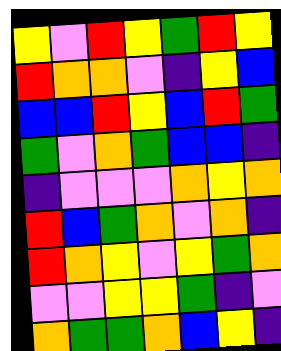[["yellow", "violet", "red", "yellow", "green", "red", "yellow"], ["red", "orange", "orange", "violet", "indigo", "yellow", "blue"], ["blue", "blue", "red", "yellow", "blue", "red", "green"], ["green", "violet", "orange", "green", "blue", "blue", "indigo"], ["indigo", "violet", "violet", "violet", "orange", "yellow", "orange"], ["red", "blue", "green", "orange", "violet", "orange", "indigo"], ["red", "orange", "yellow", "violet", "yellow", "green", "orange"], ["violet", "violet", "yellow", "yellow", "green", "indigo", "violet"], ["orange", "green", "green", "orange", "blue", "yellow", "indigo"]]